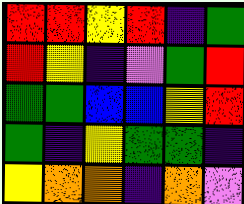[["red", "red", "yellow", "red", "indigo", "green"], ["red", "yellow", "indigo", "violet", "green", "red"], ["green", "green", "blue", "blue", "yellow", "red"], ["green", "indigo", "yellow", "green", "green", "indigo"], ["yellow", "orange", "orange", "indigo", "orange", "violet"]]